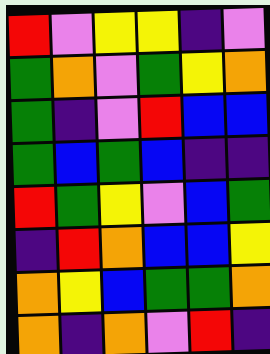[["red", "violet", "yellow", "yellow", "indigo", "violet"], ["green", "orange", "violet", "green", "yellow", "orange"], ["green", "indigo", "violet", "red", "blue", "blue"], ["green", "blue", "green", "blue", "indigo", "indigo"], ["red", "green", "yellow", "violet", "blue", "green"], ["indigo", "red", "orange", "blue", "blue", "yellow"], ["orange", "yellow", "blue", "green", "green", "orange"], ["orange", "indigo", "orange", "violet", "red", "indigo"]]